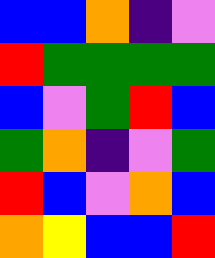[["blue", "blue", "orange", "indigo", "violet"], ["red", "green", "green", "green", "green"], ["blue", "violet", "green", "red", "blue"], ["green", "orange", "indigo", "violet", "green"], ["red", "blue", "violet", "orange", "blue"], ["orange", "yellow", "blue", "blue", "red"]]